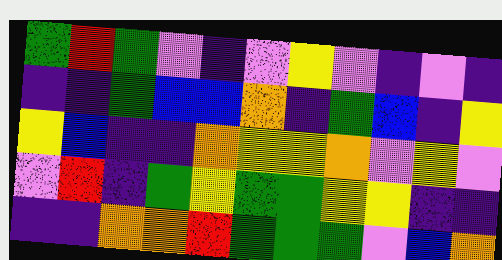[["green", "red", "green", "violet", "indigo", "violet", "yellow", "violet", "indigo", "violet", "indigo"], ["indigo", "indigo", "green", "blue", "blue", "orange", "indigo", "green", "blue", "indigo", "yellow"], ["yellow", "blue", "indigo", "indigo", "orange", "yellow", "yellow", "orange", "violet", "yellow", "violet"], ["violet", "red", "indigo", "green", "yellow", "green", "green", "yellow", "yellow", "indigo", "indigo"], ["indigo", "indigo", "orange", "orange", "red", "green", "green", "green", "violet", "blue", "orange"]]